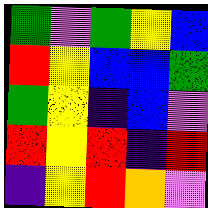[["green", "violet", "green", "yellow", "blue"], ["red", "yellow", "blue", "blue", "green"], ["green", "yellow", "indigo", "blue", "violet"], ["red", "yellow", "red", "indigo", "red"], ["indigo", "yellow", "red", "orange", "violet"]]